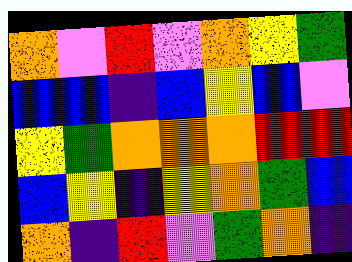[["orange", "violet", "red", "violet", "orange", "yellow", "green"], ["blue", "blue", "indigo", "blue", "yellow", "blue", "violet"], ["yellow", "green", "orange", "orange", "orange", "red", "red"], ["blue", "yellow", "indigo", "yellow", "orange", "green", "blue"], ["orange", "indigo", "red", "violet", "green", "orange", "indigo"]]